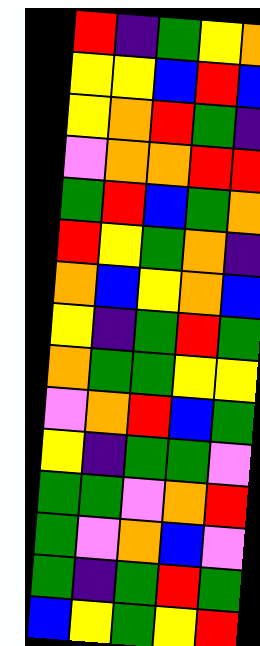[["red", "indigo", "green", "yellow", "orange"], ["yellow", "yellow", "blue", "red", "blue"], ["yellow", "orange", "red", "green", "indigo"], ["violet", "orange", "orange", "red", "red"], ["green", "red", "blue", "green", "orange"], ["red", "yellow", "green", "orange", "indigo"], ["orange", "blue", "yellow", "orange", "blue"], ["yellow", "indigo", "green", "red", "green"], ["orange", "green", "green", "yellow", "yellow"], ["violet", "orange", "red", "blue", "green"], ["yellow", "indigo", "green", "green", "violet"], ["green", "green", "violet", "orange", "red"], ["green", "violet", "orange", "blue", "violet"], ["green", "indigo", "green", "red", "green"], ["blue", "yellow", "green", "yellow", "red"]]